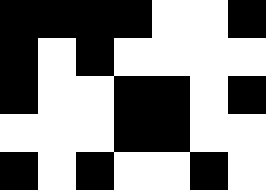[["black", "black", "black", "black", "white", "white", "black"], ["black", "white", "black", "white", "white", "white", "white"], ["black", "white", "white", "black", "black", "white", "black"], ["white", "white", "white", "black", "black", "white", "white"], ["black", "white", "black", "white", "white", "black", "white"]]